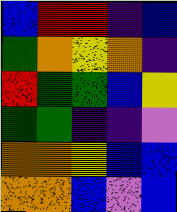[["blue", "red", "red", "indigo", "blue"], ["green", "orange", "yellow", "orange", "indigo"], ["red", "green", "green", "blue", "yellow"], ["green", "green", "indigo", "indigo", "violet"], ["orange", "orange", "yellow", "blue", "blue"], ["orange", "orange", "blue", "violet", "blue"]]